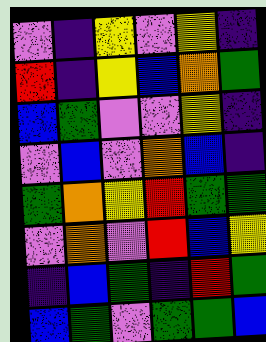[["violet", "indigo", "yellow", "violet", "yellow", "indigo"], ["red", "indigo", "yellow", "blue", "orange", "green"], ["blue", "green", "violet", "violet", "yellow", "indigo"], ["violet", "blue", "violet", "orange", "blue", "indigo"], ["green", "orange", "yellow", "red", "green", "green"], ["violet", "orange", "violet", "red", "blue", "yellow"], ["indigo", "blue", "green", "indigo", "red", "green"], ["blue", "green", "violet", "green", "green", "blue"]]